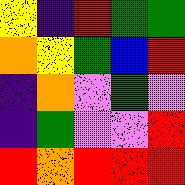[["yellow", "indigo", "red", "green", "green"], ["orange", "yellow", "green", "blue", "red"], ["indigo", "orange", "violet", "green", "violet"], ["indigo", "green", "violet", "violet", "red"], ["red", "orange", "red", "red", "red"]]